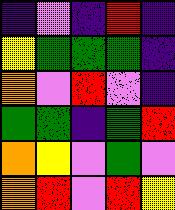[["indigo", "violet", "indigo", "red", "indigo"], ["yellow", "green", "green", "green", "indigo"], ["orange", "violet", "red", "violet", "indigo"], ["green", "green", "indigo", "green", "red"], ["orange", "yellow", "violet", "green", "violet"], ["orange", "red", "violet", "red", "yellow"]]